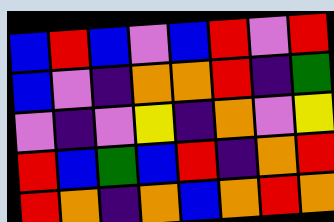[["blue", "red", "blue", "violet", "blue", "red", "violet", "red"], ["blue", "violet", "indigo", "orange", "orange", "red", "indigo", "green"], ["violet", "indigo", "violet", "yellow", "indigo", "orange", "violet", "yellow"], ["red", "blue", "green", "blue", "red", "indigo", "orange", "red"], ["red", "orange", "indigo", "orange", "blue", "orange", "red", "orange"]]